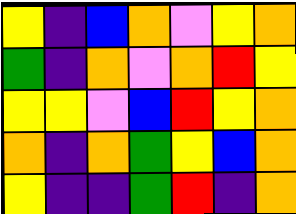[["yellow", "indigo", "blue", "orange", "violet", "yellow", "orange"], ["green", "indigo", "orange", "violet", "orange", "red", "yellow"], ["yellow", "yellow", "violet", "blue", "red", "yellow", "orange"], ["orange", "indigo", "orange", "green", "yellow", "blue", "orange"], ["yellow", "indigo", "indigo", "green", "red", "indigo", "orange"]]